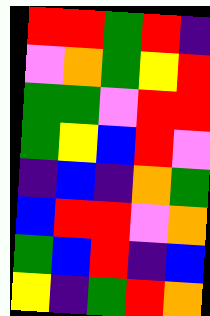[["red", "red", "green", "red", "indigo"], ["violet", "orange", "green", "yellow", "red"], ["green", "green", "violet", "red", "red"], ["green", "yellow", "blue", "red", "violet"], ["indigo", "blue", "indigo", "orange", "green"], ["blue", "red", "red", "violet", "orange"], ["green", "blue", "red", "indigo", "blue"], ["yellow", "indigo", "green", "red", "orange"]]